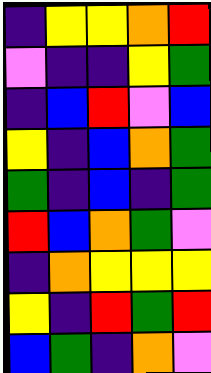[["indigo", "yellow", "yellow", "orange", "red"], ["violet", "indigo", "indigo", "yellow", "green"], ["indigo", "blue", "red", "violet", "blue"], ["yellow", "indigo", "blue", "orange", "green"], ["green", "indigo", "blue", "indigo", "green"], ["red", "blue", "orange", "green", "violet"], ["indigo", "orange", "yellow", "yellow", "yellow"], ["yellow", "indigo", "red", "green", "red"], ["blue", "green", "indigo", "orange", "violet"]]